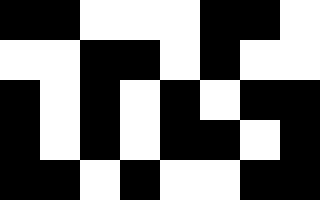[["black", "black", "white", "white", "white", "black", "black", "white"], ["white", "white", "black", "black", "white", "black", "white", "white"], ["black", "white", "black", "white", "black", "white", "black", "black"], ["black", "white", "black", "white", "black", "black", "white", "black"], ["black", "black", "white", "black", "white", "white", "black", "black"]]